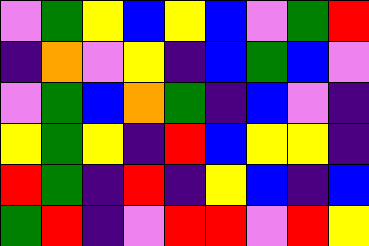[["violet", "green", "yellow", "blue", "yellow", "blue", "violet", "green", "red"], ["indigo", "orange", "violet", "yellow", "indigo", "blue", "green", "blue", "violet"], ["violet", "green", "blue", "orange", "green", "indigo", "blue", "violet", "indigo"], ["yellow", "green", "yellow", "indigo", "red", "blue", "yellow", "yellow", "indigo"], ["red", "green", "indigo", "red", "indigo", "yellow", "blue", "indigo", "blue"], ["green", "red", "indigo", "violet", "red", "red", "violet", "red", "yellow"]]